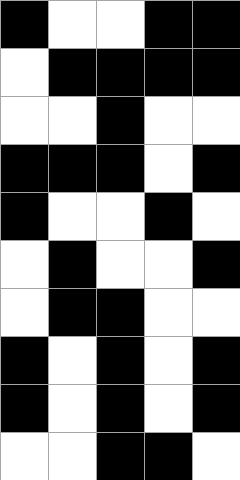[["black", "white", "white", "black", "black"], ["white", "black", "black", "black", "black"], ["white", "white", "black", "white", "white"], ["black", "black", "black", "white", "black"], ["black", "white", "white", "black", "white"], ["white", "black", "white", "white", "black"], ["white", "black", "black", "white", "white"], ["black", "white", "black", "white", "black"], ["black", "white", "black", "white", "black"], ["white", "white", "black", "black", "white"]]